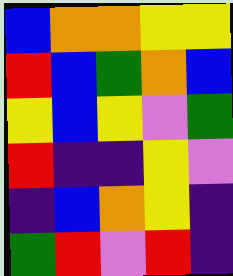[["blue", "orange", "orange", "yellow", "yellow"], ["red", "blue", "green", "orange", "blue"], ["yellow", "blue", "yellow", "violet", "green"], ["red", "indigo", "indigo", "yellow", "violet"], ["indigo", "blue", "orange", "yellow", "indigo"], ["green", "red", "violet", "red", "indigo"]]